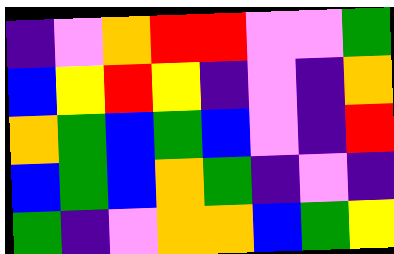[["indigo", "violet", "orange", "red", "red", "violet", "violet", "green"], ["blue", "yellow", "red", "yellow", "indigo", "violet", "indigo", "orange"], ["orange", "green", "blue", "green", "blue", "violet", "indigo", "red"], ["blue", "green", "blue", "orange", "green", "indigo", "violet", "indigo"], ["green", "indigo", "violet", "orange", "orange", "blue", "green", "yellow"]]